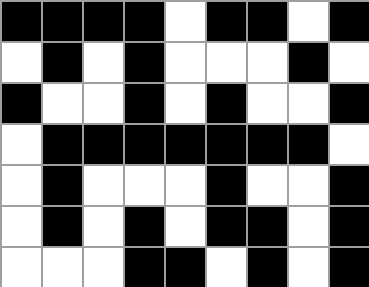[["black", "black", "black", "black", "white", "black", "black", "white", "black"], ["white", "black", "white", "black", "white", "white", "white", "black", "white"], ["black", "white", "white", "black", "white", "black", "white", "white", "black"], ["white", "black", "black", "black", "black", "black", "black", "black", "white"], ["white", "black", "white", "white", "white", "black", "white", "white", "black"], ["white", "black", "white", "black", "white", "black", "black", "white", "black"], ["white", "white", "white", "black", "black", "white", "black", "white", "black"]]